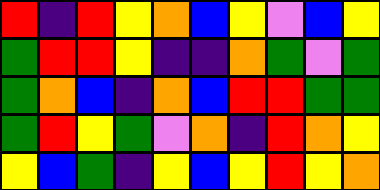[["red", "indigo", "red", "yellow", "orange", "blue", "yellow", "violet", "blue", "yellow"], ["green", "red", "red", "yellow", "indigo", "indigo", "orange", "green", "violet", "green"], ["green", "orange", "blue", "indigo", "orange", "blue", "red", "red", "green", "green"], ["green", "red", "yellow", "green", "violet", "orange", "indigo", "red", "orange", "yellow"], ["yellow", "blue", "green", "indigo", "yellow", "blue", "yellow", "red", "yellow", "orange"]]